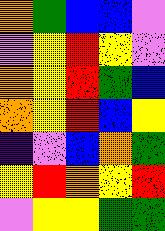[["orange", "green", "blue", "blue", "violet"], ["violet", "yellow", "red", "yellow", "violet"], ["orange", "yellow", "red", "green", "blue"], ["orange", "yellow", "red", "blue", "yellow"], ["indigo", "violet", "blue", "orange", "green"], ["yellow", "red", "orange", "yellow", "red"], ["violet", "yellow", "yellow", "green", "green"]]